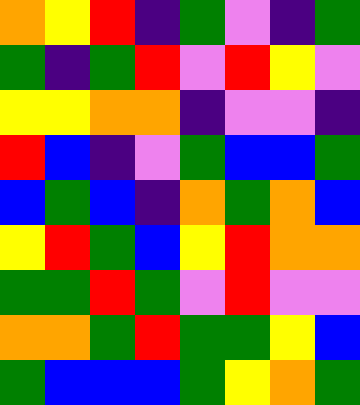[["orange", "yellow", "red", "indigo", "green", "violet", "indigo", "green"], ["green", "indigo", "green", "red", "violet", "red", "yellow", "violet"], ["yellow", "yellow", "orange", "orange", "indigo", "violet", "violet", "indigo"], ["red", "blue", "indigo", "violet", "green", "blue", "blue", "green"], ["blue", "green", "blue", "indigo", "orange", "green", "orange", "blue"], ["yellow", "red", "green", "blue", "yellow", "red", "orange", "orange"], ["green", "green", "red", "green", "violet", "red", "violet", "violet"], ["orange", "orange", "green", "red", "green", "green", "yellow", "blue"], ["green", "blue", "blue", "blue", "green", "yellow", "orange", "green"]]